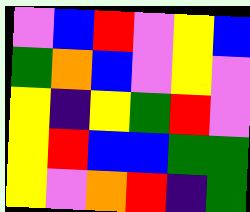[["violet", "blue", "red", "violet", "yellow", "blue"], ["green", "orange", "blue", "violet", "yellow", "violet"], ["yellow", "indigo", "yellow", "green", "red", "violet"], ["yellow", "red", "blue", "blue", "green", "green"], ["yellow", "violet", "orange", "red", "indigo", "green"]]